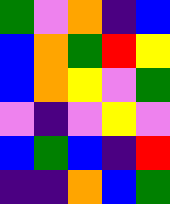[["green", "violet", "orange", "indigo", "blue"], ["blue", "orange", "green", "red", "yellow"], ["blue", "orange", "yellow", "violet", "green"], ["violet", "indigo", "violet", "yellow", "violet"], ["blue", "green", "blue", "indigo", "red"], ["indigo", "indigo", "orange", "blue", "green"]]